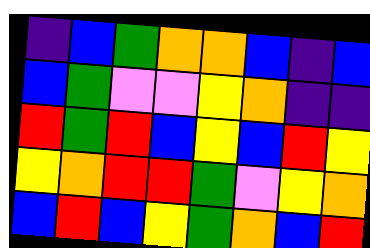[["indigo", "blue", "green", "orange", "orange", "blue", "indigo", "blue"], ["blue", "green", "violet", "violet", "yellow", "orange", "indigo", "indigo"], ["red", "green", "red", "blue", "yellow", "blue", "red", "yellow"], ["yellow", "orange", "red", "red", "green", "violet", "yellow", "orange"], ["blue", "red", "blue", "yellow", "green", "orange", "blue", "red"]]